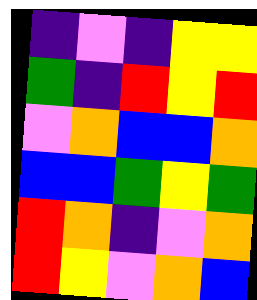[["indigo", "violet", "indigo", "yellow", "yellow"], ["green", "indigo", "red", "yellow", "red"], ["violet", "orange", "blue", "blue", "orange"], ["blue", "blue", "green", "yellow", "green"], ["red", "orange", "indigo", "violet", "orange"], ["red", "yellow", "violet", "orange", "blue"]]